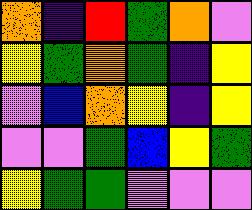[["orange", "indigo", "red", "green", "orange", "violet"], ["yellow", "green", "orange", "green", "indigo", "yellow"], ["violet", "blue", "orange", "yellow", "indigo", "yellow"], ["violet", "violet", "green", "blue", "yellow", "green"], ["yellow", "green", "green", "violet", "violet", "violet"]]